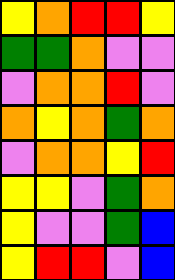[["yellow", "orange", "red", "red", "yellow"], ["green", "green", "orange", "violet", "violet"], ["violet", "orange", "orange", "red", "violet"], ["orange", "yellow", "orange", "green", "orange"], ["violet", "orange", "orange", "yellow", "red"], ["yellow", "yellow", "violet", "green", "orange"], ["yellow", "violet", "violet", "green", "blue"], ["yellow", "red", "red", "violet", "blue"]]